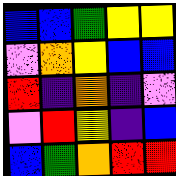[["blue", "blue", "green", "yellow", "yellow"], ["violet", "orange", "yellow", "blue", "blue"], ["red", "indigo", "orange", "indigo", "violet"], ["violet", "red", "yellow", "indigo", "blue"], ["blue", "green", "orange", "red", "red"]]